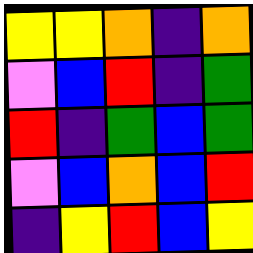[["yellow", "yellow", "orange", "indigo", "orange"], ["violet", "blue", "red", "indigo", "green"], ["red", "indigo", "green", "blue", "green"], ["violet", "blue", "orange", "blue", "red"], ["indigo", "yellow", "red", "blue", "yellow"]]